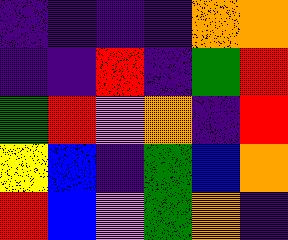[["indigo", "indigo", "indigo", "indigo", "orange", "orange"], ["indigo", "indigo", "red", "indigo", "green", "red"], ["green", "red", "violet", "orange", "indigo", "red"], ["yellow", "blue", "indigo", "green", "blue", "orange"], ["red", "blue", "violet", "green", "orange", "indigo"]]